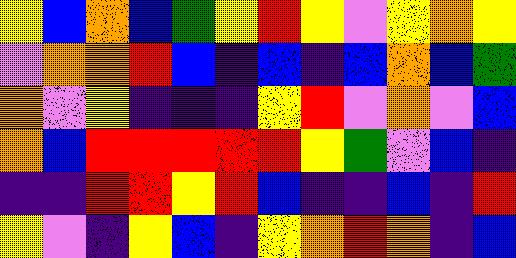[["yellow", "blue", "orange", "blue", "green", "yellow", "red", "yellow", "violet", "yellow", "orange", "yellow"], ["violet", "orange", "orange", "red", "blue", "indigo", "blue", "indigo", "blue", "orange", "blue", "green"], ["orange", "violet", "yellow", "indigo", "indigo", "indigo", "yellow", "red", "violet", "orange", "violet", "blue"], ["orange", "blue", "red", "red", "red", "red", "red", "yellow", "green", "violet", "blue", "indigo"], ["indigo", "indigo", "red", "red", "yellow", "red", "blue", "indigo", "indigo", "blue", "indigo", "red"], ["yellow", "violet", "indigo", "yellow", "blue", "indigo", "yellow", "orange", "red", "orange", "indigo", "blue"]]